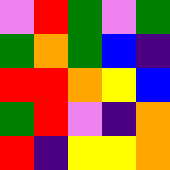[["violet", "red", "green", "violet", "green"], ["green", "orange", "green", "blue", "indigo"], ["red", "red", "orange", "yellow", "blue"], ["green", "red", "violet", "indigo", "orange"], ["red", "indigo", "yellow", "yellow", "orange"]]